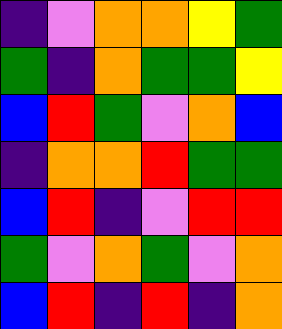[["indigo", "violet", "orange", "orange", "yellow", "green"], ["green", "indigo", "orange", "green", "green", "yellow"], ["blue", "red", "green", "violet", "orange", "blue"], ["indigo", "orange", "orange", "red", "green", "green"], ["blue", "red", "indigo", "violet", "red", "red"], ["green", "violet", "orange", "green", "violet", "orange"], ["blue", "red", "indigo", "red", "indigo", "orange"]]